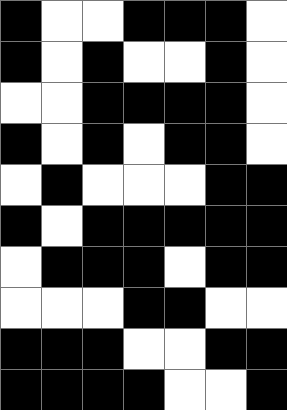[["black", "white", "white", "black", "black", "black", "white"], ["black", "white", "black", "white", "white", "black", "white"], ["white", "white", "black", "black", "black", "black", "white"], ["black", "white", "black", "white", "black", "black", "white"], ["white", "black", "white", "white", "white", "black", "black"], ["black", "white", "black", "black", "black", "black", "black"], ["white", "black", "black", "black", "white", "black", "black"], ["white", "white", "white", "black", "black", "white", "white"], ["black", "black", "black", "white", "white", "black", "black"], ["black", "black", "black", "black", "white", "white", "black"]]